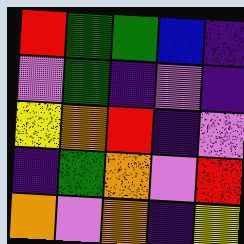[["red", "green", "green", "blue", "indigo"], ["violet", "green", "indigo", "violet", "indigo"], ["yellow", "orange", "red", "indigo", "violet"], ["indigo", "green", "orange", "violet", "red"], ["orange", "violet", "orange", "indigo", "yellow"]]